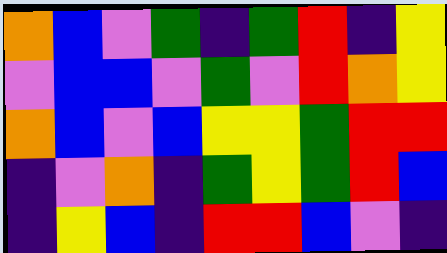[["orange", "blue", "violet", "green", "indigo", "green", "red", "indigo", "yellow"], ["violet", "blue", "blue", "violet", "green", "violet", "red", "orange", "yellow"], ["orange", "blue", "violet", "blue", "yellow", "yellow", "green", "red", "red"], ["indigo", "violet", "orange", "indigo", "green", "yellow", "green", "red", "blue"], ["indigo", "yellow", "blue", "indigo", "red", "red", "blue", "violet", "indigo"]]